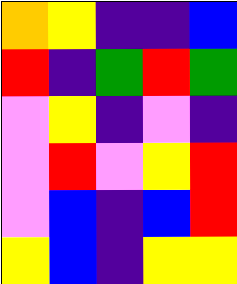[["orange", "yellow", "indigo", "indigo", "blue"], ["red", "indigo", "green", "red", "green"], ["violet", "yellow", "indigo", "violet", "indigo"], ["violet", "red", "violet", "yellow", "red"], ["violet", "blue", "indigo", "blue", "red"], ["yellow", "blue", "indigo", "yellow", "yellow"]]